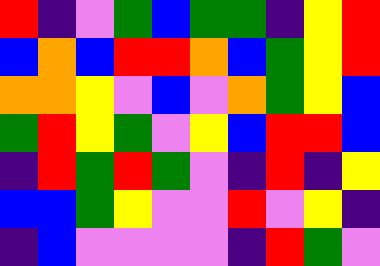[["red", "indigo", "violet", "green", "blue", "green", "green", "indigo", "yellow", "red"], ["blue", "orange", "blue", "red", "red", "orange", "blue", "green", "yellow", "red"], ["orange", "orange", "yellow", "violet", "blue", "violet", "orange", "green", "yellow", "blue"], ["green", "red", "yellow", "green", "violet", "yellow", "blue", "red", "red", "blue"], ["indigo", "red", "green", "red", "green", "violet", "indigo", "red", "indigo", "yellow"], ["blue", "blue", "green", "yellow", "violet", "violet", "red", "violet", "yellow", "indigo"], ["indigo", "blue", "violet", "violet", "violet", "violet", "indigo", "red", "green", "violet"]]